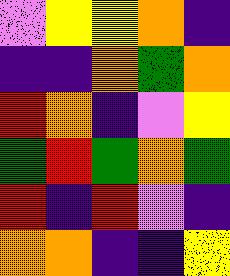[["violet", "yellow", "yellow", "orange", "indigo"], ["indigo", "indigo", "orange", "green", "orange"], ["red", "orange", "indigo", "violet", "yellow"], ["green", "red", "green", "orange", "green"], ["red", "indigo", "red", "violet", "indigo"], ["orange", "orange", "indigo", "indigo", "yellow"]]